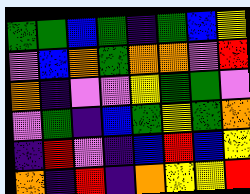[["green", "green", "blue", "green", "indigo", "green", "blue", "yellow"], ["violet", "blue", "orange", "green", "orange", "orange", "violet", "red"], ["orange", "indigo", "violet", "violet", "yellow", "green", "green", "violet"], ["violet", "green", "indigo", "blue", "green", "yellow", "green", "orange"], ["indigo", "red", "violet", "indigo", "blue", "red", "blue", "yellow"], ["orange", "indigo", "red", "indigo", "orange", "yellow", "yellow", "red"]]